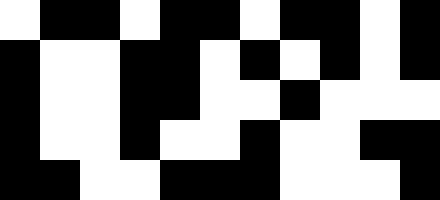[["white", "black", "black", "white", "black", "black", "white", "black", "black", "white", "black"], ["black", "white", "white", "black", "black", "white", "black", "white", "black", "white", "black"], ["black", "white", "white", "black", "black", "white", "white", "black", "white", "white", "white"], ["black", "white", "white", "black", "white", "white", "black", "white", "white", "black", "black"], ["black", "black", "white", "white", "black", "black", "black", "white", "white", "white", "black"]]